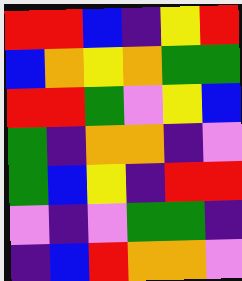[["red", "red", "blue", "indigo", "yellow", "red"], ["blue", "orange", "yellow", "orange", "green", "green"], ["red", "red", "green", "violet", "yellow", "blue"], ["green", "indigo", "orange", "orange", "indigo", "violet"], ["green", "blue", "yellow", "indigo", "red", "red"], ["violet", "indigo", "violet", "green", "green", "indigo"], ["indigo", "blue", "red", "orange", "orange", "violet"]]